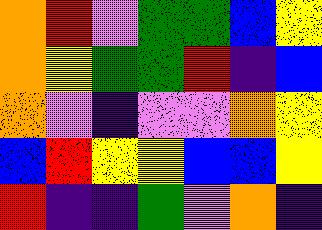[["orange", "red", "violet", "green", "green", "blue", "yellow"], ["orange", "yellow", "green", "green", "red", "indigo", "blue"], ["orange", "violet", "indigo", "violet", "violet", "orange", "yellow"], ["blue", "red", "yellow", "yellow", "blue", "blue", "yellow"], ["red", "indigo", "indigo", "green", "violet", "orange", "indigo"]]